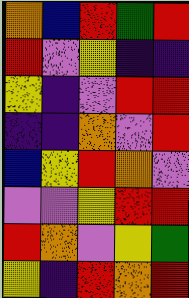[["orange", "blue", "red", "green", "red"], ["red", "violet", "yellow", "indigo", "indigo"], ["yellow", "indigo", "violet", "red", "red"], ["indigo", "indigo", "orange", "violet", "red"], ["blue", "yellow", "red", "orange", "violet"], ["violet", "violet", "yellow", "red", "red"], ["red", "orange", "violet", "yellow", "green"], ["yellow", "indigo", "red", "orange", "red"]]